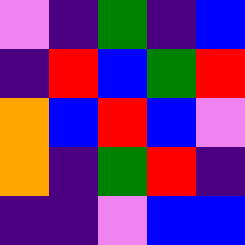[["violet", "indigo", "green", "indigo", "blue"], ["indigo", "red", "blue", "green", "red"], ["orange", "blue", "red", "blue", "violet"], ["orange", "indigo", "green", "red", "indigo"], ["indigo", "indigo", "violet", "blue", "blue"]]